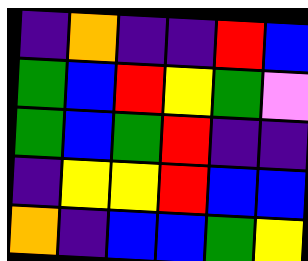[["indigo", "orange", "indigo", "indigo", "red", "blue"], ["green", "blue", "red", "yellow", "green", "violet"], ["green", "blue", "green", "red", "indigo", "indigo"], ["indigo", "yellow", "yellow", "red", "blue", "blue"], ["orange", "indigo", "blue", "blue", "green", "yellow"]]